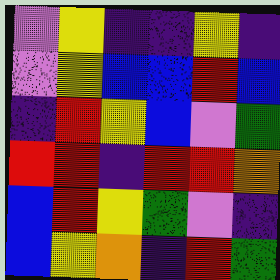[["violet", "yellow", "indigo", "indigo", "yellow", "indigo"], ["violet", "yellow", "blue", "blue", "red", "blue"], ["indigo", "red", "yellow", "blue", "violet", "green"], ["red", "red", "indigo", "red", "red", "orange"], ["blue", "red", "yellow", "green", "violet", "indigo"], ["blue", "yellow", "orange", "indigo", "red", "green"]]